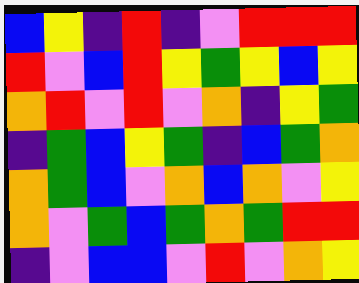[["blue", "yellow", "indigo", "red", "indigo", "violet", "red", "red", "red"], ["red", "violet", "blue", "red", "yellow", "green", "yellow", "blue", "yellow"], ["orange", "red", "violet", "red", "violet", "orange", "indigo", "yellow", "green"], ["indigo", "green", "blue", "yellow", "green", "indigo", "blue", "green", "orange"], ["orange", "green", "blue", "violet", "orange", "blue", "orange", "violet", "yellow"], ["orange", "violet", "green", "blue", "green", "orange", "green", "red", "red"], ["indigo", "violet", "blue", "blue", "violet", "red", "violet", "orange", "yellow"]]